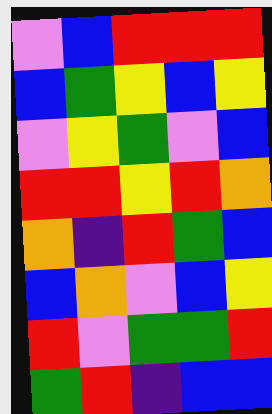[["violet", "blue", "red", "red", "red"], ["blue", "green", "yellow", "blue", "yellow"], ["violet", "yellow", "green", "violet", "blue"], ["red", "red", "yellow", "red", "orange"], ["orange", "indigo", "red", "green", "blue"], ["blue", "orange", "violet", "blue", "yellow"], ["red", "violet", "green", "green", "red"], ["green", "red", "indigo", "blue", "blue"]]